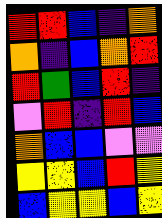[["red", "red", "blue", "indigo", "orange"], ["orange", "indigo", "blue", "orange", "red"], ["red", "green", "blue", "red", "indigo"], ["violet", "red", "indigo", "red", "blue"], ["orange", "blue", "blue", "violet", "violet"], ["yellow", "yellow", "blue", "red", "yellow"], ["blue", "yellow", "yellow", "blue", "yellow"]]